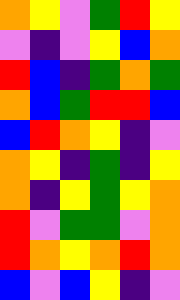[["orange", "yellow", "violet", "green", "red", "yellow"], ["violet", "indigo", "violet", "yellow", "blue", "orange"], ["red", "blue", "indigo", "green", "orange", "green"], ["orange", "blue", "green", "red", "red", "blue"], ["blue", "red", "orange", "yellow", "indigo", "violet"], ["orange", "yellow", "indigo", "green", "indigo", "yellow"], ["orange", "indigo", "yellow", "green", "yellow", "orange"], ["red", "violet", "green", "green", "violet", "orange"], ["red", "orange", "yellow", "orange", "red", "orange"], ["blue", "violet", "blue", "yellow", "indigo", "violet"]]